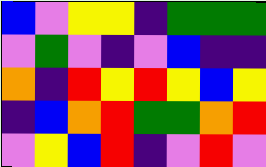[["blue", "violet", "yellow", "yellow", "indigo", "green", "green", "green"], ["violet", "green", "violet", "indigo", "violet", "blue", "indigo", "indigo"], ["orange", "indigo", "red", "yellow", "red", "yellow", "blue", "yellow"], ["indigo", "blue", "orange", "red", "green", "green", "orange", "red"], ["violet", "yellow", "blue", "red", "indigo", "violet", "red", "violet"]]